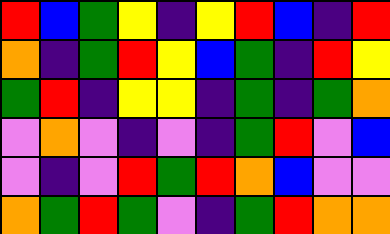[["red", "blue", "green", "yellow", "indigo", "yellow", "red", "blue", "indigo", "red"], ["orange", "indigo", "green", "red", "yellow", "blue", "green", "indigo", "red", "yellow"], ["green", "red", "indigo", "yellow", "yellow", "indigo", "green", "indigo", "green", "orange"], ["violet", "orange", "violet", "indigo", "violet", "indigo", "green", "red", "violet", "blue"], ["violet", "indigo", "violet", "red", "green", "red", "orange", "blue", "violet", "violet"], ["orange", "green", "red", "green", "violet", "indigo", "green", "red", "orange", "orange"]]